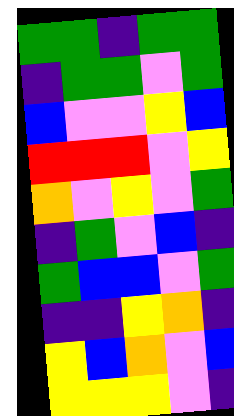[["green", "green", "indigo", "green", "green"], ["indigo", "green", "green", "violet", "green"], ["blue", "violet", "violet", "yellow", "blue"], ["red", "red", "red", "violet", "yellow"], ["orange", "violet", "yellow", "violet", "green"], ["indigo", "green", "violet", "blue", "indigo"], ["green", "blue", "blue", "violet", "green"], ["indigo", "indigo", "yellow", "orange", "indigo"], ["yellow", "blue", "orange", "violet", "blue"], ["yellow", "yellow", "yellow", "violet", "indigo"]]